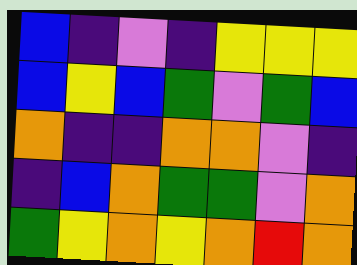[["blue", "indigo", "violet", "indigo", "yellow", "yellow", "yellow"], ["blue", "yellow", "blue", "green", "violet", "green", "blue"], ["orange", "indigo", "indigo", "orange", "orange", "violet", "indigo"], ["indigo", "blue", "orange", "green", "green", "violet", "orange"], ["green", "yellow", "orange", "yellow", "orange", "red", "orange"]]